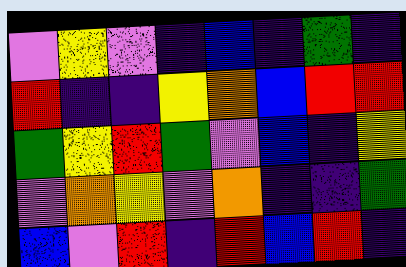[["violet", "yellow", "violet", "indigo", "blue", "indigo", "green", "indigo"], ["red", "indigo", "indigo", "yellow", "orange", "blue", "red", "red"], ["green", "yellow", "red", "green", "violet", "blue", "indigo", "yellow"], ["violet", "orange", "yellow", "violet", "orange", "indigo", "indigo", "green"], ["blue", "violet", "red", "indigo", "red", "blue", "red", "indigo"]]